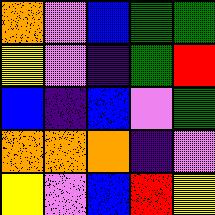[["orange", "violet", "blue", "green", "green"], ["yellow", "violet", "indigo", "green", "red"], ["blue", "indigo", "blue", "violet", "green"], ["orange", "orange", "orange", "indigo", "violet"], ["yellow", "violet", "blue", "red", "yellow"]]